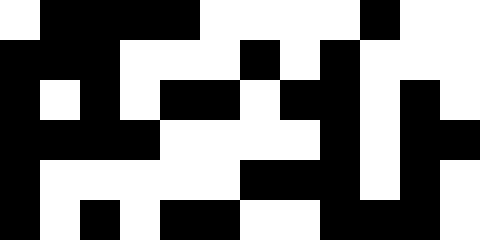[["white", "black", "black", "black", "black", "white", "white", "white", "white", "black", "white", "white"], ["black", "black", "black", "white", "white", "white", "black", "white", "black", "white", "white", "white"], ["black", "white", "black", "white", "black", "black", "white", "black", "black", "white", "black", "white"], ["black", "black", "black", "black", "white", "white", "white", "white", "black", "white", "black", "black"], ["black", "white", "white", "white", "white", "white", "black", "black", "black", "white", "black", "white"], ["black", "white", "black", "white", "black", "black", "white", "white", "black", "black", "black", "white"]]